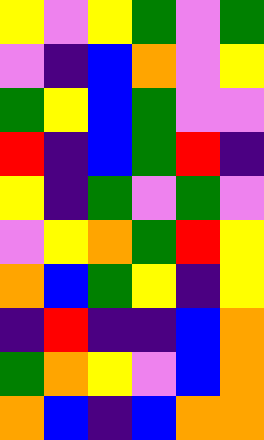[["yellow", "violet", "yellow", "green", "violet", "green"], ["violet", "indigo", "blue", "orange", "violet", "yellow"], ["green", "yellow", "blue", "green", "violet", "violet"], ["red", "indigo", "blue", "green", "red", "indigo"], ["yellow", "indigo", "green", "violet", "green", "violet"], ["violet", "yellow", "orange", "green", "red", "yellow"], ["orange", "blue", "green", "yellow", "indigo", "yellow"], ["indigo", "red", "indigo", "indigo", "blue", "orange"], ["green", "orange", "yellow", "violet", "blue", "orange"], ["orange", "blue", "indigo", "blue", "orange", "orange"]]